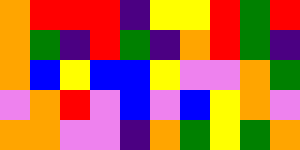[["orange", "red", "red", "red", "indigo", "yellow", "yellow", "red", "green", "red"], ["orange", "green", "indigo", "red", "green", "indigo", "orange", "red", "green", "indigo"], ["orange", "blue", "yellow", "blue", "blue", "yellow", "violet", "violet", "orange", "green"], ["violet", "orange", "red", "violet", "blue", "violet", "blue", "yellow", "orange", "violet"], ["orange", "orange", "violet", "violet", "indigo", "orange", "green", "yellow", "green", "orange"]]